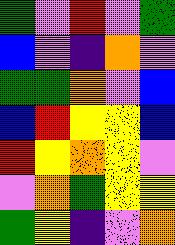[["green", "violet", "red", "violet", "green"], ["blue", "violet", "indigo", "orange", "violet"], ["green", "green", "orange", "violet", "blue"], ["blue", "red", "yellow", "yellow", "blue"], ["red", "yellow", "orange", "yellow", "violet"], ["violet", "orange", "green", "yellow", "yellow"], ["green", "yellow", "indigo", "violet", "orange"]]